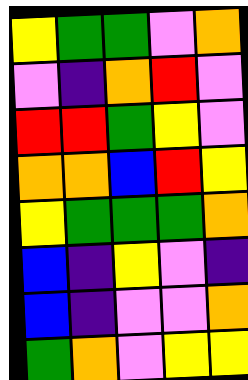[["yellow", "green", "green", "violet", "orange"], ["violet", "indigo", "orange", "red", "violet"], ["red", "red", "green", "yellow", "violet"], ["orange", "orange", "blue", "red", "yellow"], ["yellow", "green", "green", "green", "orange"], ["blue", "indigo", "yellow", "violet", "indigo"], ["blue", "indigo", "violet", "violet", "orange"], ["green", "orange", "violet", "yellow", "yellow"]]